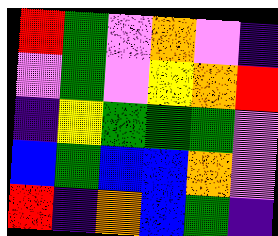[["red", "green", "violet", "orange", "violet", "indigo"], ["violet", "green", "violet", "yellow", "orange", "red"], ["indigo", "yellow", "green", "green", "green", "violet"], ["blue", "green", "blue", "blue", "orange", "violet"], ["red", "indigo", "orange", "blue", "green", "indigo"]]